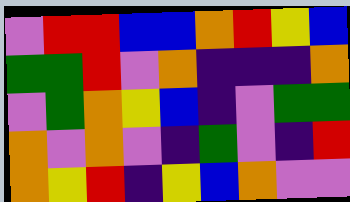[["violet", "red", "red", "blue", "blue", "orange", "red", "yellow", "blue"], ["green", "green", "red", "violet", "orange", "indigo", "indigo", "indigo", "orange"], ["violet", "green", "orange", "yellow", "blue", "indigo", "violet", "green", "green"], ["orange", "violet", "orange", "violet", "indigo", "green", "violet", "indigo", "red"], ["orange", "yellow", "red", "indigo", "yellow", "blue", "orange", "violet", "violet"]]